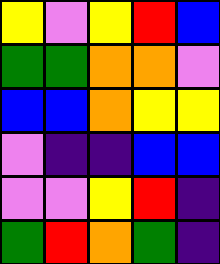[["yellow", "violet", "yellow", "red", "blue"], ["green", "green", "orange", "orange", "violet"], ["blue", "blue", "orange", "yellow", "yellow"], ["violet", "indigo", "indigo", "blue", "blue"], ["violet", "violet", "yellow", "red", "indigo"], ["green", "red", "orange", "green", "indigo"]]